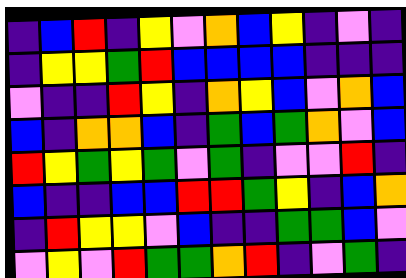[["indigo", "blue", "red", "indigo", "yellow", "violet", "orange", "blue", "yellow", "indigo", "violet", "indigo"], ["indigo", "yellow", "yellow", "green", "red", "blue", "blue", "blue", "blue", "indigo", "indigo", "indigo"], ["violet", "indigo", "indigo", "red", "yellow", "indigo", "orange", "yellow", "blue", "violet", "orange", "blue"], ["blue", "indigo", "orange", "orange", "blue", "indigo", "green", "blue", "green", "orange", "violet", "blue"], ["red", "yellow", "green", "yellow", "green", "violet", "green", "indigo", "violet", "violet", "red", "indigo"], ["blue", "indigo", "indigo", "blue", "blue", "red", "red", "green", "yellow", "indigo", "blue", "orange"], ["indigo", "red", "yellow", "yellow", "violet", "blue", "indigo", "indigo", "green", "green", "blue", "violet"], ["violet", "yellow", "violet", "red", "green", "green", "orange", "red", "indigo", "violet", "green", "indigo"]]